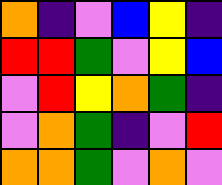[["orange", "indigo", "violet", "blue", "yellow", "indigo"], ["red", "red", "green", "violet", "yellow", "blue"], ["violet", "red", "yellow", "orange", "green", "indigo"], ["violet", "orange", "green", "indigo", "violet", "red"], ["orange", "orange", "green", "violet", "orange", "violet"]]